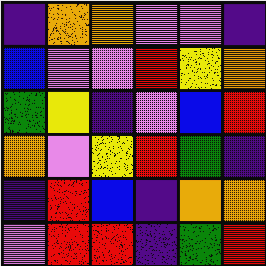[["indigo", "orange", "orange", "violet", "violet", "indigo"], ["blue", "violet", "violet", "red", "yellow", "orange"], ["green", "yellow", "indigo", "violet", "blue", "red"], ["orange", "violet", "yellow", "red", "green", "indigo"], ["indigo", "red", "blue", "indigo", "orange", "orange"], ["violet", "red", "red", "indigo", "green", "red"]]